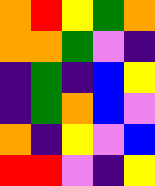[["orange", "red", "yellow", "green", "orange"], ["orange", "orange", "green", "violet", "indigo"], ["indigo", "green", "indigo", "blue", "yellow"], ["indigo", "green", "orange", "blue", "violet"], ["orange", "indigo", "yellow", "violet", "blue"], ["red", "red", "violet", "indigo", "yellow"]]